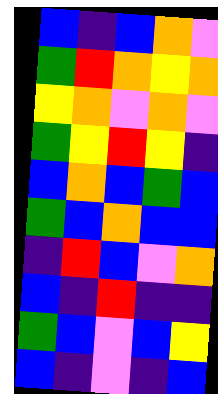[["blue", "indigo", "blue", "orange", "violet"], ["green", "red", "orange", "yellow", "orange"], ["yellow", "orange", "violet", "orange", "violet"], ["green", "yellow", "red", "yellow", "indigo"], ["blue", "orange", "blue", "green", "blue"], ["green", "blue", "orange", "blue", "blue"], ["indigo", "red", "blue", "violet", "orange"], ["blue", "indigo", "red", "indigo", "indigo"], ["green", "blue", "violet", "blue", "yellow"], ["blue", "indigo", "violet", "indigo", "blue"]]